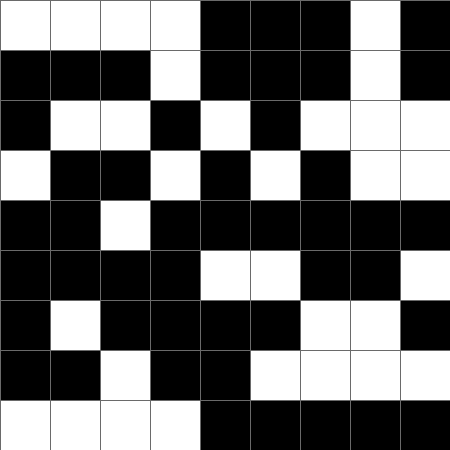[["white", "white", "white", "white", "black", "black", "black", "white", "black"], ["black", "black", "black", "white", "black", "black", "black", "white", "black"], ["black", "white", "white", "black", "white", "black", "white", "white", "white"], ["white", "black", "black", "white", "black", "white", "black", "white", "white"], ["black", "black", "white", "black", "black", "black", "black", "black", "black"], ["black", "black", "black", "black", "white", "white", "black", "black", "white"], ["black", "white", "black", "black", "black", "black", "white", "white", "black"], ["black", "black", "white", "black", "black", "white", "white", "white", "white"], ["white", "white", "white", "white", "black", "black", "black", "black", "black"]]